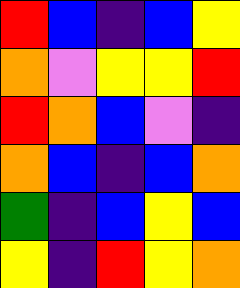[["red", "blue", "indigo", "blue", "yellow"], ["orange", "violet", "yellow", "yellow", "red"], ["red", "orange", "blue", "violet", "indigo"], ["orange", "blue", "indigo", "blue", "orange"], ["green", "indigo", "blue", "yellow", "blue"], ["yellow", "indigo", "red", "yellow", "orange"]]